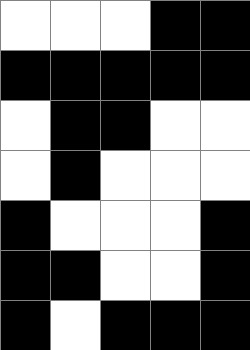[["white", "white", "white", "black", "black"], ["black", "black", "black", "black", "black"], ["white", "black", "black", "white", "white"], ["white", "black", "white", "white", "white"], ["black", "white", "white", "white", "black"], ["black", "black", "white", "white", "black"], ["black", "white", "black", "black", "black"]]